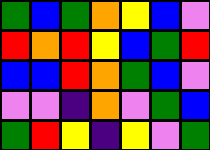[["green", "blue", "green", "orange", "yellow", "blue", "violet"], ["red", "orange", "red", "yellow", "blue", "green", "red"], ["blue", "blue", "red", "orange", "green", "blue", "violet"], ["violet", "violet", "indigo", "orange", "violet", "green", "blue"], ["green", "red", "yellow", "indigo", "yellow", "violet", "green"]]